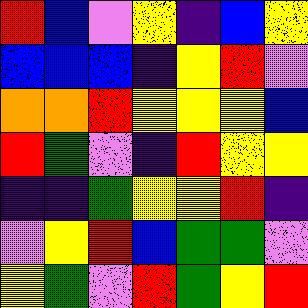[["red", "blue", "violet", "yellow", "indigo", "blue", "yellow"], ["blue", "blue", "blue", "indigo", "yellow", "red", "violet"], ["orange", "orange", "red", "yellow", "yellow", "yellow", "blue"], ["red", "green", "violet", "indigo", "red", "yellow", "yellow"], ["indigo", "indigo", "green", "yellow", "yellow", "red", "indigo"], ["violet", "yellow", "red", "blue", "green", "green", "violet"], ["yellow", "green", "violet", "red", "green", "yellow", "red"]]